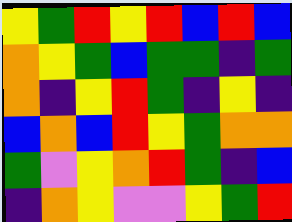[["yellow", "green", "red", "yellow", "red", "blue", "red", "blue"], ["orange", "yellow", "green", "blue", "green", "green", "indigo", "green"], ["orange", "indigo", "yellow", "red", "green", "indigo", "yellow", "indigo"], ["blue", "orange", "blue", "red", "yellow", "green", "orange", "orange"], ["green", "violet", "yellow", "orange", "red", "green", "indigo", "blue"], ["indigo", "orange", "yellow", "violet", "violet", "yellow", "green", "red"]]